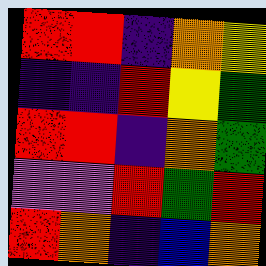[["red", "red", "indigo", "orange", "yellow"], ["indigo", "indigo", "red", "yellow", "green"], ["red", "red", "indigo", "orange", "green"], ["violet", "violet", "red", "green", "red"], ["red", "orange", "indigo", "blue", "orange"]]